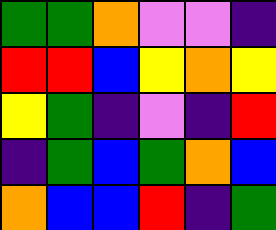[["green", "green", "orange", "violet", "violet", "indigo"], ["red", "red", "blue", "yellow", "orange", "yellow"], ["yellow", "green", "indigo", "violet", "indigo", "red"], ["indigo", "green", "blue", "green", "orange", "blue"], ["orange", "blue", "blue", "red", "indigo", "green"]]